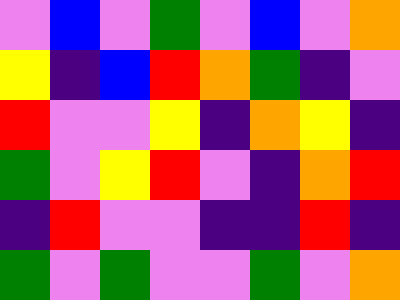[["violet", "blue", "violet", "green", "violet", "blue", "violet", "orange"], ["yellow", "indigo", "blue", "red", "orange", "green", "indigo", "violet"], ["red", "violet", "violet", "yellow", "indigo", "orange", "yellow", "indigo"], ["green", "violet", "yellow", "red", "violet", "indigo", "orange", "red"], ["indigo", "red", "violet", "violet", "indigo", "indigo", "red", "indigo"], ["green", "violet", "green", "violet", "violet", "green", "violet", "orange"]]